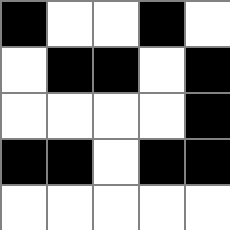[["black", "white", "white", "black", "white"], ["white", "black", "black", "white", "black"], ["white", "white", "white", "white", "black"], ["black", "black", "white", "black", "black"], ["white", "white", "white", "white", "white"]]